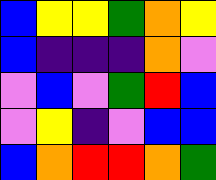[["blue", "yellow", "yellow", "green", "orange", "yellow"], ["blue", "indigo", "indigo", "indigo", "orange", "violet"], ["violet", "blue", "violet", "green", "red", "blue"], ["violet", "yellow", "indigo", "violet", "blue", "blue"], ["blue", "orange", "red", "red", "orange", "green"]]